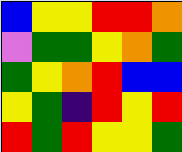[["blue", "yellow", "yellow", "red", "red", "orange"], ["violet", "green", "green", "yellow", "orange", "green"], ["green", "yellow", "orange", "red", "blue", "blue"], ["yellow", "green", "indigo", "red", "yellow", "red"], ["red", "green", "red", "yellow", "yellow", "green"]]